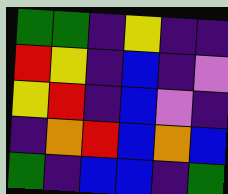[["green", "green", "indigo", "yellow", "indigo", "indigo"], ["red", "yellow", "indigo", "blue", "indigo", "violet"], ["yellow", "red", "indigo", "blue", "violet", "indigo"], ["indigo", "orange", "red", "blue", "orange", "blue"], ["green", "indigo", "blue", "blue", "indigo", "green"]]